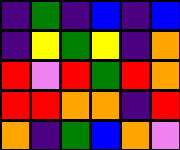[["indigo", "green", "indigo", "blue", "indigo", "blue"], ["indigo", "yellow", "green", "yellow", "indigo", "orange"], ["red", "violet", "red", "green", "red", "orange"], ["red", "red", "orange", "orange", "indigo", "red"], ["orange", "indigo", "green", "blue", "orange", "violet"]]